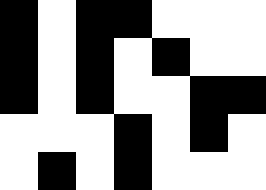[["black", "white", "black", "black", "white", "white", "white"], ["black", "white", "black", "white", "black", "white", "white"], ["black", "white", "black", "white", "white", "black", "black"], ["white", "white", "white", "black", "white", "black", "white"], ["white", "black", "white", "black", "white", "white", "white"]]